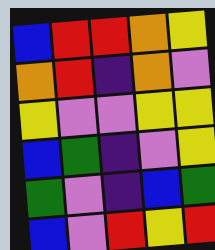[["blue", "red", "red", "orange", "yellow"], ["orange", "red", "indigo", "orange", "violet"], ["yellow", "violet", "violet", "yellow", "yellow"], ["blue", "green", "indigo", "violet", "yellow"], ["green", "violet", "indigo", "blue", "green"], ["blue", "violet", "red", "yellow", "red"]]